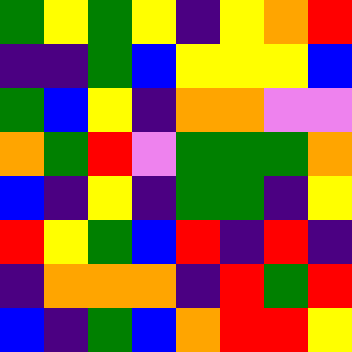[["green", "yellow", "green", "yellow", "indigo", "yellow", "orange", "red"], ["indigo", "indigo", "green", "blue", "yellow", "yellow", "yellow", "blue"], ["green", "blue", "yellow", "indigo", "orange", "orange", "violet", "violet"], ["orange", "green", "red", "violet", "green", "green", "green", "orange"], ["blue", "indigo", "yellow", "indigo", "green", "green", "indigo", "yellow"], ["red", "yellow", "green", "blue", "red", "indigo", "red", "indigo"], ["indigo", "orange", "orange", "orange", "indigo", "red", "green", "red"], ["blue", "indigo", "green", "blue", "orange", "red", "red", "yellow"]]